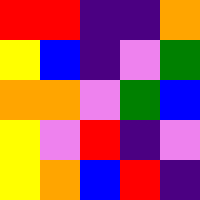[["red", "red", "indigo", "indigo", "orange"], ["yellow", "blue", "indigo", "violet", "green"], ["orange", "orange", "violet", "green", "blue"], ["yellow", "violet", "red", "indigo", "violet"], ["yellow", "orange", "blue", "red", "indigo"]]